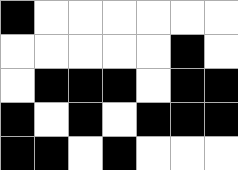[["black", "white", "white", "white", "white", "white", "white"], ["white", "white", "white", "white", "white", "black", "white"], ["white", "black", "black", "black", "white", "black", "black"], ["black", "white", "black", "white", "black", "black", "black"], ["black", "black", "white", "black", "white", "white", "white"]]